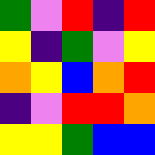[["green", "violet", "red", "indigo", "red"], ["yellow", "indigo", "green", "violet", "yellow"], ["orange", "yellow", "blue", "orange", "red"], ["indigo", "violet", "red", "red", "orange"], ["yellow", "yellow", "green", "blue", "blue"]]